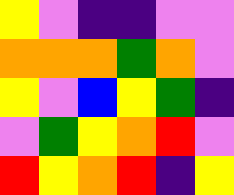[["yellow", "violet", "indigo", "indigo", "violet", "violet"], ["orange", "orange", "orange", "green", "orange", "violet"], ["yellow", "violet", "blue", "yellow", "green", "indigo"], ["violet", "green", "yellow", "orange", "red", "violet"], ["red", "yellow", "orange", "red", "indigo", "yellow"]]